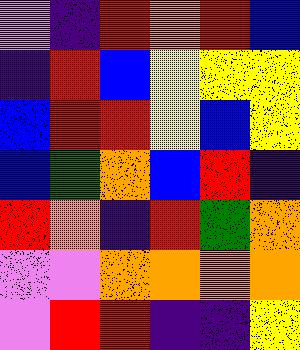[["violet", "indigo", "red", "orange", "red", "blue"], ["indigo", "red", "blue", "yellow", "yellow", "yellow"], ["blue", "red", "red", "yellow", "blue", "yellow"], ["blue", "green", "orange", "blue", "red", "indigo"], ["red", "orange", "indigo", "red", "green", "orange"], ["violet", "violet", "orange", "orange", "orange", "orange"], ["violet", "red", "red", "indigo", "indigo", "yellow"]]